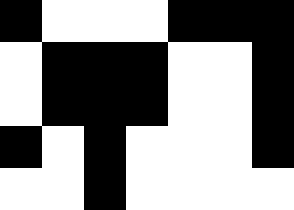[["black", "white", "white", "white", "black", "black", "black"], ["white", "black", "black", "black", "white", "white", "black"], ["white", "black", "black", "black", "white", "white", "black"], ["black", "white", "black", "white", "white", "white", "black"], ["white", "white", "black", "white", "white", "white", "white"]]